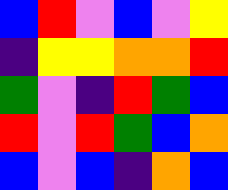[["blue", "red", "violet", "blue", "violet", "yellow"], ["indigo", "yellow", "yellow", "orange", "orange", "red"], ["green", "violet", "indigo", "red", "green", "blue"], ["red", "violet", "red", "green", "blue", "orange"], ["blue", "violet", "blue", "indigo", "orange", "blue"]]